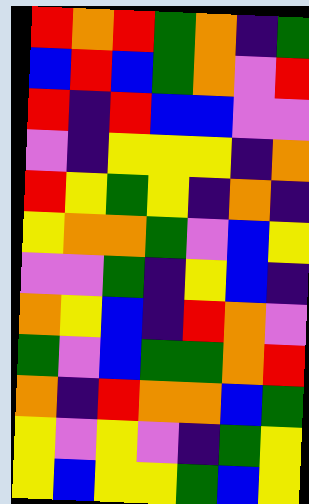[["red", "orange", "red", "green", "orange", "indigo", "green"], ["blue", "red", "blue", "green", "orange", "violet", "red"], ["red", "indigo", "red", "blue", "blue", "violet", "violet"], ["violet", "indigo", "yellow", "yellow", "yellow", "indigo", "orange"], ["red", "yellow", "green", "yellow", "indigo", "orange", "indigo"], ["yellow", "orange", "orange", "green", "violet", "blue", "yellow"], ["violet", "violet", "green", "indigo", "yellow", "blue", "indigo"], ["orange", "yellow", "blue", "indigo", "red", "orange", "violet"], ["green", "violet", "blue", "green", "green", "orange", "red"], ["orange", "indigo", "red", "orange", "orange", "blue", "green"], ["yellow", "violet", "yellow", "violet", "indigo", "green", "yellow"], ["yellow", "blue", "yellow", "yellow", "green", "blue", "yellow"]]